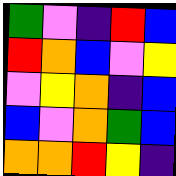[["green", "violet", "indigo", "red", "blue"], ["red", "orange", "blue", "violet", "yellow"], ["violet", "yellow", "orange", "indigo", "blue"], ["blue", "violet", "orange", "green", "blue"], ["orange", "orange", "red", "yellow", "indigo"]]